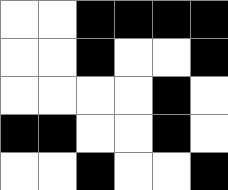[["white", "white", "black", "black", "black", "black"], ["white", "white", "black", "white", "white", "black"], ["white", "white", "white", "white", "black", "white"], ["black", "black", "white", "white", "black", "white"], ["white", "white", "black", "white", "white", "black"]]